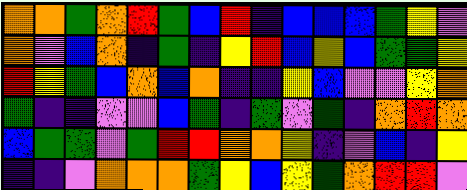[["orange", "orange", "green", "orange", "red", "green", "blue", "red", "indigo", "blue", "blue", "blue", "green", "yellow", "violet"], ["orange", "violet", "blue", "orange", "indigo", "green", "indigo", "yellow", "red", "blue", "yellow", "blue", "green", "green", "yellow"], ["red", "yellow", "green", "blue", "orange", "blue", "orange", "indigo", "indigo", "yellow", "blue", "violet", "violet", "yellow", "orange"], ["green", "indigo", "indigo", "violet", "violet", "blue", "green", "indigo", "green", "violet", "green", "indigo", "orange", "red", "orange"], ["blue", "green", "green", "violet", "green", "red", "red", "orange", "orange", "yellow", "indigo", "violet", "blue", "indigo", "yellow"], ["indigo", "indigo", "violet", "orange", "orange", "orange", "green", "yellow", "blue", "yellow", "green", "orange", "red", "red", "violet"]]